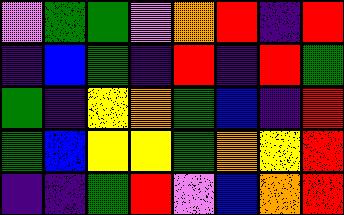[["violet", "green", "green", "violet", "orange", "red", "indigo", "red"], ["indigo", "blue", "green", "indigo", "red", "indigo", "red", "green"], ["green", "indigo", "yellow", "orange", "green", "blue", "indigo", "red"], ["green", "blue", "yellow", "yellow", "green", "orange", "yellow", "red"], ["indigo", "indigo", "green", "red", "violet", "blue", "orange", "red"]]